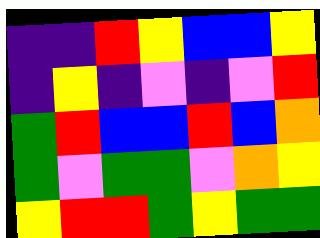[["indigo", "indigo", "red", "yellow", "blue", "blue", "yellow"], ["indigo", "yellow", "indigo", "violet", "indigo", "violet", "red"], ["green", "red", "blue", "blue", "red", "blue", "orange"], ["green", "violet", "green", "green", "violet", "orange", "yellow"], ["yellow", "red", "red", "green", "yellow", "green", "green"]]